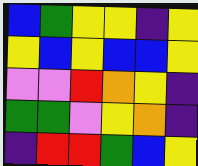[["blue", "green", "yellow", "yellow", "indigo", "yellow"], ["yellow", "blue", "yellow", "blue", "blue", "yellow"], ["violet", "violet", "red", "orange", "yellow", "indigo"], ["green", "green", "violet", "yellow", "orange", "indigo"], ["indigo", "red", "red", "green", "blue", "yellow"]]